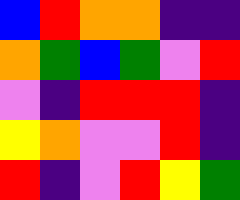[["blue", "red", "orange", "orange", "indigo", "indigo"], ["orange", "green", "blue", "green", "violet", "red"], ["violet", "indigo", "red", "red", "red", "indigo"], ["yellow", "orange", "violet", "violet", "red", "indigo"], ["red", "indigo", "violet", "red", "yellow", "green"]]